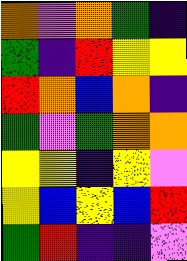[["orange", "violet", "orange", "green", "indigo"], ["green", "indigo", "red", "yellow", "yellow"], ["red", "orange", "blue", "orange", "indigo"], ["green", "violet", "green", "orange", "orange"], ["yellow", "yellow", "indigo", "yellow", "violet"], ["yellow", "blue", "yellow", "blue", "red"], ["green", "red", "indigo", "indigo", "violet"]]